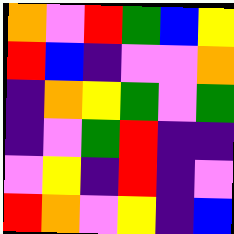[["orange", "violet", "red", "green", "blue", "yellow"], ["red", "blue", "indigo", "violet", "violet", "orange"], ["indigo", "orange", "yellow", "green", "violet", "green"], ["indigo", "violet", "green", "red", "indigo", "indigo"], ["violet", "yellow", "indigo", "red", "indigo", "violet"], ["red", "orange", "violet", "yellow", "indigo", "blue"]]